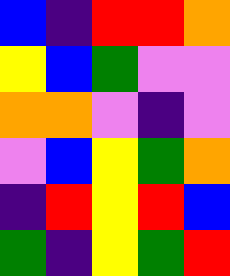[["blue", "indigo", "red", "red", "orange"], ["yellow", "blue", "green", "violet", "violet"], ["orange", "orange", "violet", "indigo", "violet"], ["violet", "blue", "yellow", "green", "orange"], ["indigo", "red", "yellow", "red", "blue"], ["green", "indigo", "yellow", "green", "red"]]